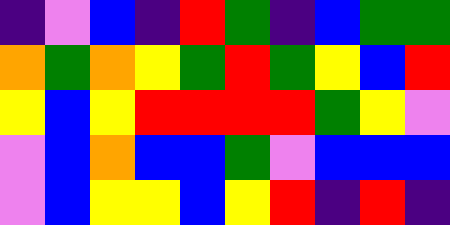[["indigo", "violet", "blue", "indigo", "red", "green", "indigo", "blue", "green", "green"], ["orange", "green", "orange", "yellow", "green", "red", "green", "yellow", "blue", "red"], ["yellow", "blue", "yellow", "red", "red", "red", "red", "green", "yellow", "violet"], ["violet", "blue", "orange", "blue", "blue", "green", "violet", "blue", "blue", "blue"], ["violet", "blue", "yellow", "yellow", "blue", "yellow", "red", "indigo", "red", "indigo"]]